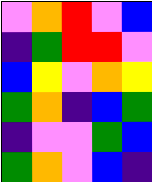[["violet", "orange", "red", "violet", "blue"], ["indigo", "green", "red", "red", "violet"], ["blue", "yellow", "violet", "orange", "yellow"], ["green", "orange", "indigo", "blue", "green"], ["indigo", "violet", "violet", "green", "blue"], ["green", "orange", "violet", "blue", "indigo"]]